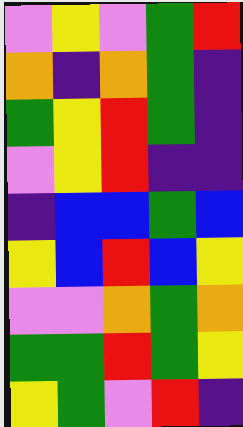[["violet", "yellow", "violet", "green", "red"], ["orange", "indigo", "orange", "green", "indigo"], ["green", "yellow", "red", "green", "indigo"], ["violet", "yellow", "red", "indigo", "indigo"], ["indigo", "blue", "blue", "green", "blue"], ["yellow", "blue", "red", "blue", "yellow"], ["violet", "violet", "orange", "green", "orange"], ["green", "green", "red", "green", "yellow"], ["yellow", "green", "violet", "red", "indigo"]]